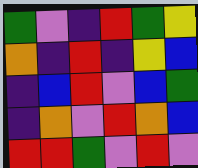[["green", "violet", "indigo", "red", "green", "yellow"], ["orange", "indigo", "red", "indigo", "yellow", "blue"], ["indigo", "blue", "red", "violet", "blue", "green"], ["indigo", "orange", "violet", "red", "orange", "blue"], ["red", "red", "green", "violet", "red", "violet"]]